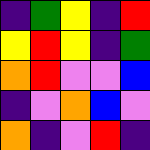[["indigo", "green", "yellow", "indigo", "red"], ["yellow", "red", "yellow", "indigo", "green"], ["orange", "red", "violet", "violet", "blue"], ["indigo", "violet", "orange", "blue", "violet"], ["orange", "indigo", "violet", "red", "indigo"]]